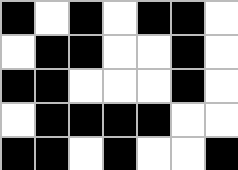[["black", "white", "black", "white", "black", "black", "white"], ["white", "black", "black", "white", "white", "black", "white"], ["black", "black", "white", "white", "white", "black", "white"], ["white", "black", "black", "black", "black", "white", "white"], ["black", "black", "white", "black", "white", "white", "black"]]